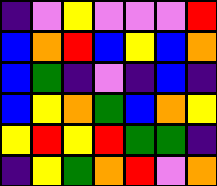[["indigo", "violet", "yellow", "violet", "violet", "violet", "red"], ["blue", "orange", "red", "blue", "yellow", "blue", "orange"], ["blue", "green", "indigo", "violet", "indigo", "blue", "indigo"], ["blue", "yellow", "orange", "green", "blue", "orange", "yellow"], ["yellow", "red", "yellow", "red", "green", "green", "indigo"], ["indigo", "yellow", "green", "orange", "red", "violet", "orange"]]